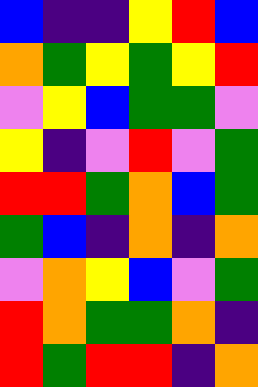[["blue", "indigo", "indigo", "yellow", "red", "blue"], ["orange", "green", "yellow", "green", "yellow", "red"], ["violet", "yellow", "blue", "green", "green", "violet"], ["yellow", "indigo", "violet", "red", "violet", "green"], ["red", "red", "green", "orange", "blue", "green"], ["green", "blue", "indigo", "orange", "indigo", "orange"], ["violet", "orange", "yellow", "blue", "violet", "green"], ["red", "orange", "green", "green", "orange", "indigo"], ["red", "green", "red", "red", "indigo", "orange"]]